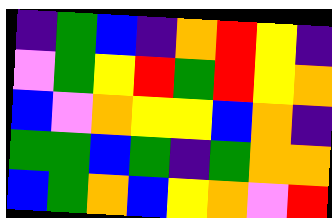[["indigo", "green", "blue", "indigo", "orange", "red", "yellow", "indigo"], ["violet", "green", "yellow", "red", "green", "red", "yellow", "orange"], ["blue", "violet", "orange", "yellow", "yellow", "blue", "orange", "indigo"], ["green", "green", "blue", "green", "indigo", "green", "orange", "orange"], ["blue", "green", "orange", "blue", "yellow", "orange", "violet", "red"]]